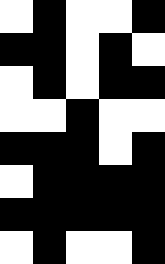[["white", "black", "white", "white", "black"], ["black", "black", "white", "black", "white"], ["white", "black", "white", "black", "black"], ["white", "white", "black", "white", "white"], ["black", "black", "black", "white", "black"], ["white", "black", "black", "black", "black"], ["black", "black", "black", "black", "black"], ["white", "black", "white", "white", "black"]]